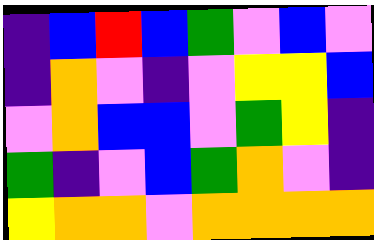[["indigo", "blue", "red", "blue", "green", "violet", "blue", "violet"], ["indigo", "orange", "violet", "indigo", "violet", "yellow", "yellow", "blue"], ["violet", "orange", "blue", "blue", "violet", "green", "yellow", "indigo"], ["green", "indigo", "violet", "blue", "green", "orange", "violet", "indigo"], ["yellow", "orange", "orange", "violet", "orange", "orange", "orange", "orange"]]